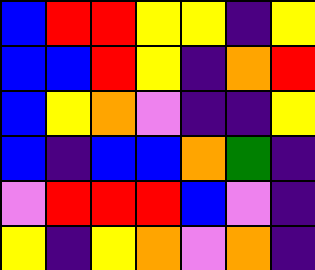[["blue", "red", "red", "yellow", "yellow", "indigo", "yellow"], ["blue", "blue", "red", "yellow", "indigo", "orange", "red"], ["blue", "yellow", "orange", "violet", "indigo", "indigo", "yellow"], ["blue", "indigo", "blue", "blue", "orange", "green", "indigo"], ["violet", "red", "red", "red", "blue", "violet", "indigo"], ["yellow", "indigo", "yellow", "orange", "violet", "orange", "indigo"]]